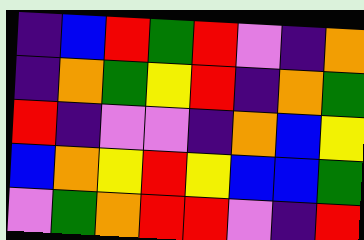[["indigo", "blue", "red", "green", "red", "violet", "indigo", "orange"], ["indigo", "orange", "green", "yellow", "red", "indigo", "orange", "green"], ["red", "indigo", "violet", "violet", "indigo", "orange", "blue", "yellow"], ["blue", "orange", "yellow", "red", "yellow", "blue", "blue", "green"], ["violet", "green", "orange", "red", "red", "violet", "indigo", "red"]]